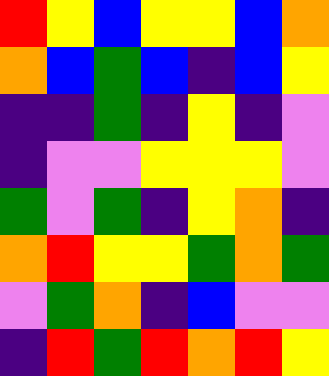[["red", "yellow", "blue", "yellow", "yellow", "blue", "orange"], ["orange", "blue", "green", "blue", "indigo", "blue", "yellow"], ["indigo", "indigo", "green", "indigo", "yellow", "indigo", "violet"], ["indigo", "violet", "violet", "yellow", "yellow", "yellow", "violet"], ["green", "violet", "green", "indigo", "yellow", "orange", "indigo"], ["orange", "red", "yellow", "yellow", "green", "orange", "green"], ["violet", "green", "orange", "indigo", "blue", "violet", "violet"], ["indigo", "red", "green", "red", "orange", "red", "yellow"]]